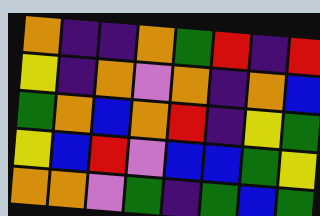[["orange", "indigo", "indigo", "orange", "green", "red", "indigo", "red"], ["yellow", "indigo", "orange", "violet", "orange", "indigo", "orange", "blue"], ["green", "orange", "blue", "orange", "red", "indigo", "yellow", "green"], ["yellow", "blue", "red", "violet", "blue", "blue", "green", "yellow"], ["orange", "orange", "violet", "green", "indigo", "green", "blue", "green"]]